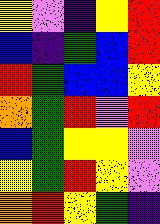[["yellow", "violet", "indigo", "yellow", "red"], ["blue", "indigo", "green", "blue", "red"], ["red", "green", "blue", "blue", "yellow"], ["orange", "green", "red", "violet", "red"], ["blue", "green", "yellow", "yellow", "violet"], ["yellow", "green", "red", "yellow", "violet"], ["orange", "red", "yellow", "green", "indigo"]]